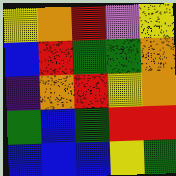[["yellow", "orange", "red", "violet", "yellow"], ["blue", "red", "green", "green", "orange"], ["indigo", "orange", "red", "yellow", "orange"], ["green", "blue", "green", "red", "red"], ["blue", "blue", "blue", "yellow", "green"]]